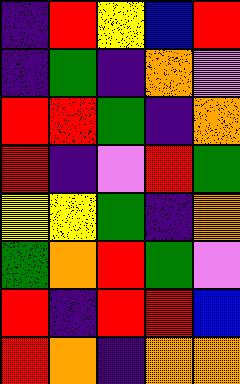[["indigo", "red", "yellow", "blue", "red"], ["indigo", "green", "indigo", "orange", "violet"], ["red", "red", "green", "indigo", "orange"], ["red", "indigo", "violet", "red", "green"], ["yellow", "yellow", "green", "indigo", "orange"], ["green", "orange", "red", "green", "violet"], ["red", "indigo", "red", "red", "blue"], ["red", "orange", "indigo", "orange", "orange"]]